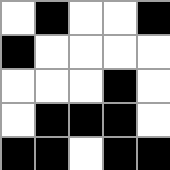[["white", "black", "white", "white", "black"], ["black", "white", "white", "white", "white"], ["white", "white", "white", "black", "white"], ["white", "black", "black", "black", "white"], ["black", "black", "white", "black", "black"]]